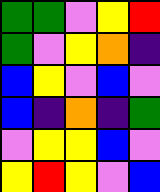[["green", "green", "violet", "yellow", "red"], ["green", "violet", "yellow", "orange", "indigo"], ["blue", "yellow", "violet", "blue", "violet"], ["blue", "indigo", "orange", "indigo", "green"], ["violet", "yellow", "yellow", "blue", "violet"], ["yellow", "red", "yellow", "violet", "blue"]]